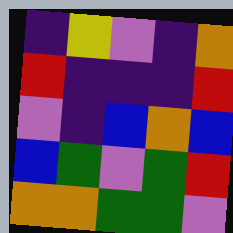[["indigo", "yellow", "violet", "indigo", "orange"], ["red", "indigo", "indigo", "indigo", "red"], ["violet", "indigo", "blue", "orange", "blue"], ["blue", "green", "violet", "green", "red"], ["orange", "orange", "green", "green", "violet"]]